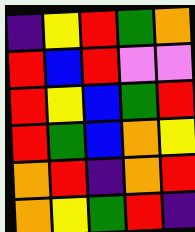[["indigo", "yellow", "red", "green", "orange"], ["red", "blue", "red", "violet", "violet"], ["red", "yellow", "blue", "green", "red"], ["red", "green", "blue", "orange", "yellow"], ["orange", "red", "indigo", "orange", "red"], ["orange", "yellow", "green", "red", "indigo"]]